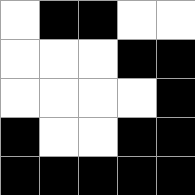[["white", "black", "black", "white", "white"], ["white", "white", "white", "black", "black"], ["white", "white", "white", "white", "black"], ["black", "white", "white", "black", "black"], ["black", "black", "black", "black", "black"]]